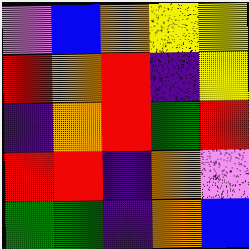[["violet", "blue", "orange", "yellow", "yellow"], ["red", "orange", "red", "indigo", "yellow"], ["indigo", "orange", "red", "green", "red"], ["red", "red", "indigo", "orange", "violet"], ["green", "green", "indigo", "orange", "blue"]]